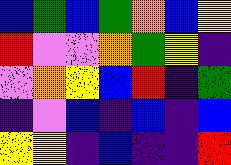[["blue", "green", "blue", "green", "orange", "blue", "yellow"], ["red", "violet", "violet", "orange", "green", "yellow", "indigo"], ["violet", "orange", "yellow", "blue", "red", "indigo", "green"], ["indigo", "violet", "blue", "indigo", "blue", "indigo", "blue"], ["yellow", "yellow", "indigo", "blue", "indigo", "indigo", "red"]]